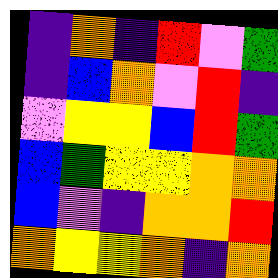[["indigo", "orange", "indigo", "red", "violet", "green"], ["indigo", "blue", "orange", "violet", "red", "indigo"], ["violet", "yellow", "yellow", "blue", "red", "green"], ["blue", "green", "yellow", "yellow", "orange", "orange"], ["blue", "violet", "indigo", "orange", "orange", "red"], ["orange", "yellow", "yellow", "orange", "indigo", "orange"]]